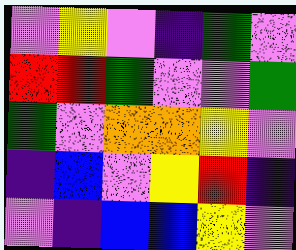[["violet", "yellow", "violet", "indigo", "green", "violet"], ["red", "red", "green", "violet", "violet", "green"], ["green", "violet", "orange", "orange", "yellow", "violet"], ["indigo", "blue", "violet", "yellow", "red", "indigo"], ["violet", "indigo", "blue", "blue", "yellow", "violet"]]